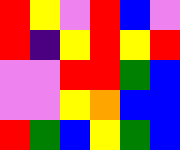[["red", "yellow", "violet", "red", "blue", "violet"], ["red", "indigo", "yellow", "red", "yellow", "red"], ["violet", "violet", "red", "red", "green", "blue"], ["violet", "violet", "yellow", "orange", "blue", "blue"], ["red", "green", "blue", "yellow", "green", "blue"]]